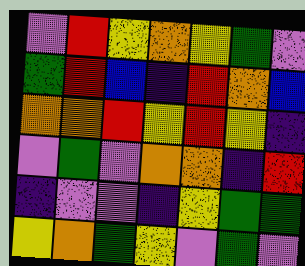[["violet", "red", "yellow", "orange", "yellow", "green", "violet"], ["green", "red", "blue", "indigo", "red", "orange", "blue"], ["orange", "orange", "red", "yellow", "red", "yellow", "indigo"], ["violet", "green", "violet", "orange", "orange", "indigo", "red"], ["indigo", "violet", "violet", "indigo", "yellow", "green", "green"], ["yellow", "orange", "green", "yellow", "violet", "green", "violet"]]